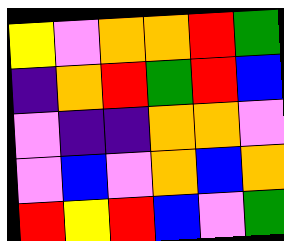[["yellow", "violet", "orange", "orange", "red", "green"], ["indigo", "orange", "red", "green", "red", "blue"], ["violet", "indigo", "indigo", "orange", "orange", "violet"], ["violet", "blue", "violet", "orange", "blue", "orange"], ["red", "yellow", "red", "blue", "violet", "green"]]